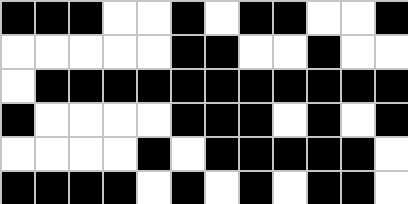[["black", "black", "black", "white", "white", "black", "white", "black", "black", "white", "white", "black"], ["white", "white", "white", "white", "white", "black", "black", "white", "white", "black", "white", "white"], ["white", "black", "black", "black", "black", "black", "black", "black", "black", "black", "black", "black"], ["black", "white", "white", "white", "white", "black", "black", "black", "white", "black", "white", "black"], ["white", "white", "white", "white", "black", "white", "black", "black", "black", "black", "black", "white"], ["black", "black", "black", "black", "white", "black", "white", "black", "white", "black", "black", "white"]]